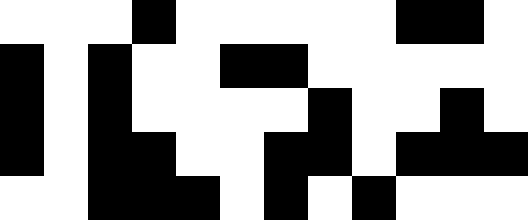[["white", "white", "white", "black", "white", "white", "white", "white", "white", "black", "black", "white"], ["black", "white", "black", "white", "white", "black", "black", "white", "white", "white", "white", "white"], ["black", "white", "black", "white", "white", "white", "white", "black", "white", "white", "black", "white"], ["black", "white", "black", "black", "white", "white", "black", "black", "white", "black", "black", "black"], ["white", "white", "black", "black", "black", "white", "black", "white", "black", "white", "white", "white"]]